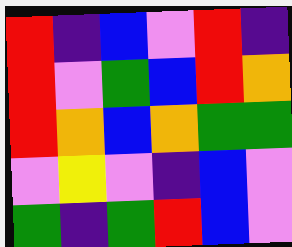[["red", "indigo", "blue", "violet", "red", "indigo"], ["red", "violet", "green", "blue", "red", "orange"], ["red", "orange", "blue", "orange", "green", "green"], ["violet", "yellow", "violet", "indigo", "blue", "violet"], ["green", "indigo", "green", "red", "blue", "violet"]]